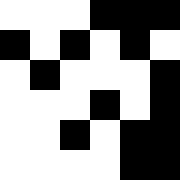[["white", "white", "white", "black", "black", "black"], ["black", "white", "black", "white", "black", "white"], ["white", "black", "white", "white", "white", "black"], ["white", "white", "white", "black", "white", "black"], ["white", "white", "black", "white", "black", "black"], ["white", "white", "white", "white", "black", "black"]]